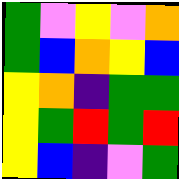[["green", "violet", "yellow", "violet", "orange"], ["green", "blue", "orange", "yellow", "blue"], ["yellow", "orange", "indigo", "green", "green"], ["yellow", "green", "red", "green", "red"], ["yellow", "blue", "indigo", "violet", "green"]]